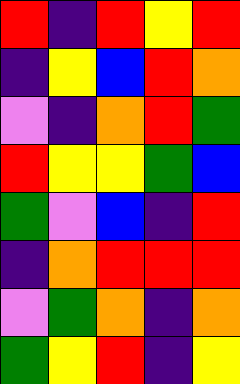[["red", "indigo", "red", "yellow", "red"], ["indigo", "yellow", "blue", "red", "orange"], ["violet", "indigo", "orange", "red", "green"], ["red", "yellow", "yellow", "green", "blue"], ["green", "violet", "blue", "indigo", "red"], ["indigo", "orange", "red", "red", "red"], ["violet", "green", "orange", "indigo", "orange"], ["green", "yellow", "red", "indigo", "yellow"]]